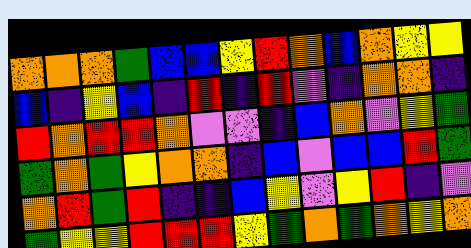[["orange", "orange", "orange", "green", "blue", "blue", "yellow", "red", "orange", "blue", "orange", "yellow", "yellow"], ["blue", "indigo", "yellow", "blue", "indigo", "red", "indigo", "red", "violet", "indigo", "orange", "orange", "indigo"], ["red", "orange", "red", "red", "orange", "violet", "violet", "indigo", "blue", "orange", "violet", "yellow", "green"], ["green", "orange", "green", "yellow", "orange", "orange", "indigo", "blue", "violet", "blue", "blue", "red", "green"], ["orange", "red", "green", "red", "indigo", "indigo", "blue", "yellow", "violet", "yellow", "red", "indigo", "violet"], ["green", "yellow", "yellow", "red", "red", "red", "yellow", "green", "orange", "green", "orange", "yellow", "orange"]]